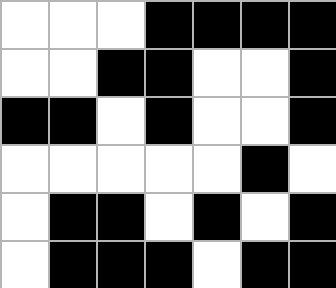[["white", "white", "white", "black", "black", "black", "black"], ["white", "white", "black", "black", "white", "white", "black"], ["black", "black", "white", "black", "white", "white", "black"], ["white", "white", "white", "white", "white", "black", "white"], ["white", "black", "black", "white", "black", "white", "black"], ["white", "black", "black", "black", "white", "black", "black"]]